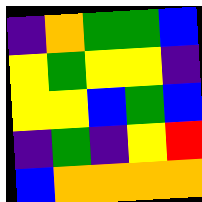[["indigo", "orange", "green", "green", "blue"], ["yellow", "green", "yellow", "yellow", "indigo"], ["yellow", "yellow", "blue", "green", "blue"], ["indigo", "green", "indigo", "yellow", "red"], ["blue", "orange", "orange", "orange", "orange"]]